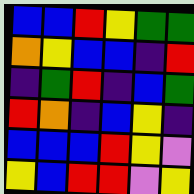[["blue", "blue", "red", "yellow", "green", "green"], ["orange", "yellow", "blue", "blue", "indigo", "red"], ["indigo", "green", "red", "indigo", "blue", "green"], ["red", "orange", "indigo", "blue", "yellow", "indigo"], ["blue", "blue", "blue", "red", "yellow", "violet"], ["yellow", "blue", "red", "red", "violet", "yellow"]]